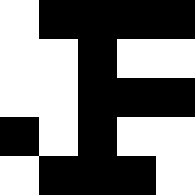[["white", "black", "black", "black", "black"], ["white", "white", "black", "white", "white"], ["white", "white", "black", "black", "black"], ["black", "white", "black", "white", "white"], ["white", "black", "black", "black", "white"]]